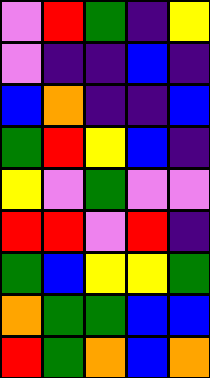[["violet", "red", "green", "indigo", "yellow"], ["violet", "indigo", "indigo", "blue", "indigo"], ["blue", "orange", "indigo", "indigo", "blue"], ["green", "red", "yellow", "blue", "indigo"], ["yellow", "violet", "green", "violet", "violet"], ["red", "red", "violet", "red", "indigo"], ["green", "blue", "yellow", "yellow", "green"], ["orange", "green", "green", "blue", "blue"], ["red", "green", "orange", "blue", "orange"]]